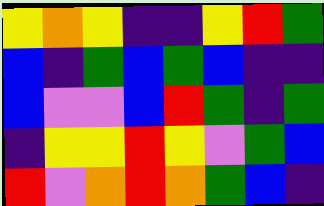[["yellow", "orange", "yellow", "indigo", "indigo", "yellow", "red", "green"], ["blue", "indigo", "green", "blue", "green", "blue", "indigo", "indigo"], ["blue", "violet", "violet", "blue", "red", "green", "indigo", "green"], ["indigo", "yellow", "yellow", "red", "yellow", "violet", "green", "blue"], ["red", "violet", "orange", "red", "orange", "green", "blue", "indigo"]]